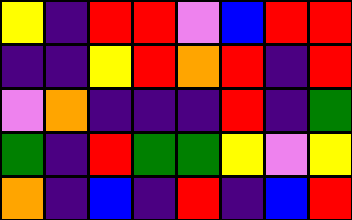[["yellow", "indigo", "red", "red", "violet", "blue", "red", "red"], ["indigo", "indigo", "yellow", "red", "orange", "red", "indigo", "red"], ["violet", "orange", "indigo", "indigo", "indigo", "red", "indigo", "green"], ["green", "indigo", "red", "green", "green", "yellow", "violet", "yellow"], ["orange", "indigo", "blue", "indigo", "red", "indigo", "blue", "red"]]